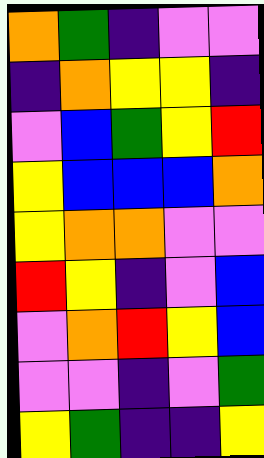[["orange", "green", "indigo", "violet", "violet"], ["indigo", "orange", "yellow", "yellow", "indigo"], ["violet", "blue", "green", "yellow", "red"], ["yellow", "blue", "blue", "blue", "orange"], ["yellow", "orange", "orange", "violet", "violet"], ["red", "yellow", "indigo", "violet", "blue"], ["violet", "orange", "red", "yellow", "blue"], ["violet", "violet", "indigo", "violet", "green"], ["yellow", "green", "indigo", "indigo", "yellow"]]